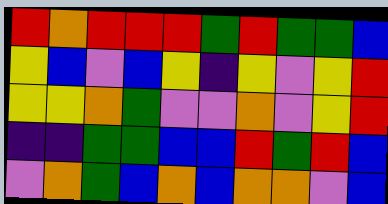[["red", "orange", "red", "red", "red", "green", "red", "green", "green", "blue"], ["yellow", "blue", "violet", "blue", "yellow", "indigo", "yellow", "violet", "yellow", "red"], ["yellow", "yellow", "orange", "green", "violet", "violet", "orange", "violet", "yellow", "red"], ["indigo", "indigo", "green", "green", "blue", "blue", "red", "green", "red", "blue"], ["violet", "orange", "green", "blue", "orange", "blue", "orange", "orange", "violet", "blue"]]